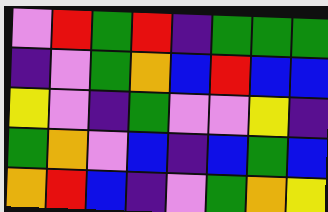[["violet", "red", "green", "red", "indigo", "green", "green", "green"], ["indigo", "violet", "green", "orange", "blue", "red", "blue", "blue"], ["yellow", "violet", "indigo", "green", "violet", "violet", "yellow", "indigo"], ["green", "orange", "violet", "blue", "indigo", "blue", "green", "blue"], ["orange", "red", "blue", "indigo", "violet", "green", "orange", "yellow"]]